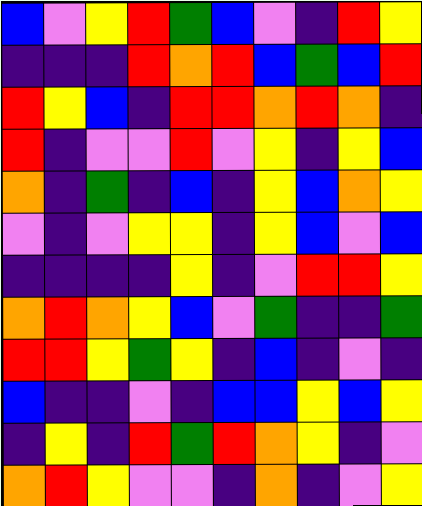[["blue", "violet", "yellow", "red", "green", "blue", "violet", "indigo", "red", "yellow"], ["indigo", "indigo", "indigo", "red", "orange", "red", "blue", "green", "blue", "red"], ["red", "yellow", "blue", "indigo", "red", "red", "orange", "red", "orange", "indigo"], ["red", "indigo", "violet", "violet", "red", "violet", "yellow", "indigo", "yellow", "blue"], ["orange", "indigo", "green", "indigo", "blue", "indigo", "yellow", "blue", "orange", "yellow"], ["violet", "indigo", "violet", "yellow", "yellow", "indigo", "yellow", "blue", "violet", "blue"], ["indigo", "indigo", "indigo", "indigo", "yellow", "indigo", "violet", "red", "red", "yellow"], ["orange", "red", "orange", "yellow", "blue", "violet", "green", "indigo", "indigo", "green"], ["red", "red", "yellow", "green", "yellow", "indigo", "blue", "indigo", "violet", "indigo"], ["blue", "indigo", "indigo", "violet", "indigo", "blue", "blue", "yellow", "blue", "yellow"], ["indigo", "yellow", "indigo", "red", "green", "red", "orange", "yellow", "indigo", "violet"], ["orange", "red", "yellow", "violet", "violet", "indigo", "orange", "indigo", "violet", "yellow"]]